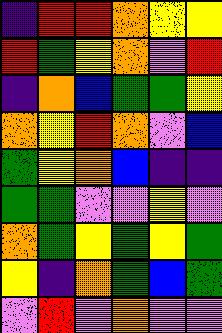[["indigo", "red", "red", "orange", "yellow", "yellow"], ["red", "green", "yellow", "orange", "violet", "red"], ["indigo", "orange", "blue", "green", "green", "yellow"], ["orange", "yellow", "red", "orange", "violet", "blue"], ["green", "yellow", "orange", "blue", "indigo", "indigo"], ["green", "green", "violet", "violet", "yellow", "violet"], ["orange", "green", "yellow", "green", "yellow", "green"], ["yellow", "indigo", "orange", "green", "blue", "green"], ["violet", "red", "violet", "orange", "violet", "violet"]]